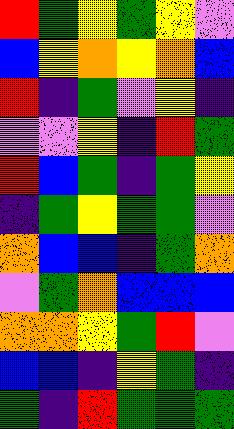[["red", "green", "yellow", "green", "yellow", "violet"], ["blue", "yellow", "orange", "yellow", "orange", "blue"], ["red", "indigo", "green", "violet", "yellow", "indigo"], ["violet", "violet", "yellow", "indigo", "red", "green"], ["red", "blue", "green", "indigo", "green", "yellow"], ["indigo", "green", "yellow", "green", "green", "violet"], ["orange", "blue", "blue", "indigo", "green", "orange"], ["violet", "green", "orange", "blue", "blue", "blue"], ["orange", "orange", "yellow", "green", "red", "violet"], ["blue", "blue", "indigo", "yellow", "green", "indigo"], ["green", "indigo", "red", "green", "green", "green"]]